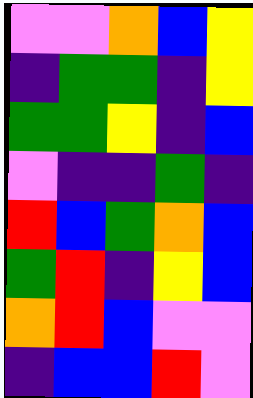[["violet", "violet", "orange", "blue", "yellow"], ["indigo", "green", "green", "indigo", "yellow"], ["green", "green", "yellow", "indigo", "blue"], ["violet", "indigo", "indigo", "green", "indigo"], ["red", "blue", "green", "orange", "blue"], ["green", "red", "indigo", "yellow", "blue"], ["orange", "red", "blue", "violet", "violet"], ["indigo", "blue", "blue", "red", "violet"]]